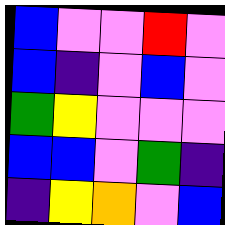[["blue", "violet", "violet", "red", "violet"], ["blue", "indigo", "violet", "blue", "violet"], ["green", "yellow", "violet", "violet", "violet"], ["blue", "blue", "violet", "green", "indigo"], ["indigo", "yellow", "orange", "violet", "blue"]]